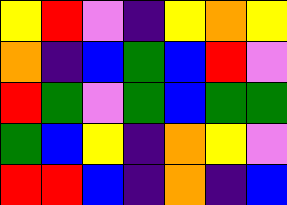[["yellow", "red", "violet", "indigo", "yellow", "orange", "yellow"], ["orange", "indigo", "blue", "green", "blue", "red", "violet"], ["red", "green", "violet", "green", "blue", "green", "green"], ["green", "blue", "yellow", "indigo", "orange", "yellow", "violet"], ["red", "red", "blue", "indigo", "orange", "indigo", "blue"]]